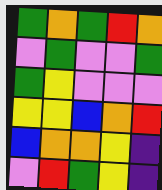[["green", "orange", "green", "red", "orange"], ["violet", "green", "violet", "violet", "green"], ["green", "yellow", "violet", "violet", "violet"], ["yellow", "yellow", "blue", "orange", "red"], ["blue", "orange", "orange", "yellow", "indigo"], ["violet", "red", "green", "yellow", "indigo"]]